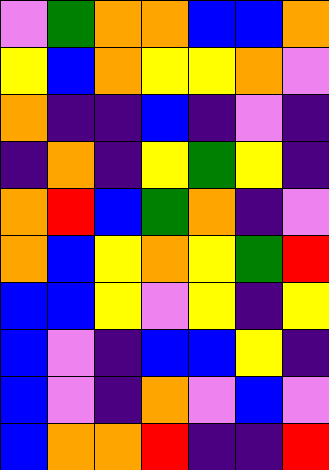[["violet", "green", "orange", "orange", "blue", "blue", "orange"], ["yellow", "blue", "orange", "yellow", "yellow", "orange", "violet"], ["orange", "indigo", "indigo", "blue", "indigo", "violet", "indigo"], ["indigo", "orange", "indigo", "yellow", "green", "yellow", "indigo"], ["orange", "red", "blue", "green", "orange", "indigo", "violet"], ["orange", "blue", "yellow", "orange", "yellow", "green", "red"], ["blue", "blue", "yellow", "violet", "yellow", "indigo", "yellow"], ["blue", "violet", "indigo", "blue", "blue", "yellow", "indigo"], ["blue", "violet", "indigo", "orange", "violet", "blue", "violet"], ["blue", "orange", "orange", "red", "indigo", "indigo", "red"]]